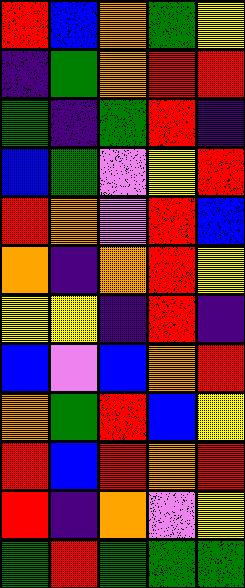[["red", "blue", "orange", "green", "yellow"], ["indigo", "green", "orange", "red", "red"], ["green", "indigo", "green", "red", "indigo"], ["blue", "green", "violet", "yellow", "red"], ["red", "orange", "violet", "red", "blue"], ["orange", "indigo", "orange", "red", "yellow"], ["yellow", "yellow", "indigo", "red", "indigo"], ["blue", "violet", "blue", "orange", "red"], ["orange", "green", "red", "blue", "yellow"], ["red", "blue", "red", "orange", "red"], ["red", "indigo", "orange", "violet", "yellow"], ["green", "red", "green", "green", "green"]]